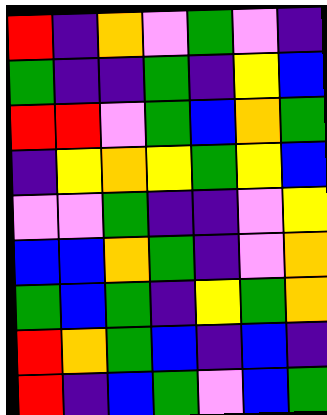[["red", "indigo", "orange", "violet", "green", "violet", "indigo"], ["green", "indigo", "indigo", "green", "indigo", "yellow", "blue"], ["red", "red", "violet", "green", "blue", "orange", "green"], ["indigo", "yellow", "orange", "yellow", "green", "yellow", "blue"], ["violet", "violet", "green", "indigo", "indigo", "violet", "yellow"], ["blue", "blue", "orange", "green", "indigo", "violet", "orange"], ["green", "blue", "green", "indigo", "yellow", "green", "orange"], ["red", "orange", "green", "blue", "indigo", "blue", "indigo"], ["red", "indigo", "blue", "green", "violet", "blue", "green"]]